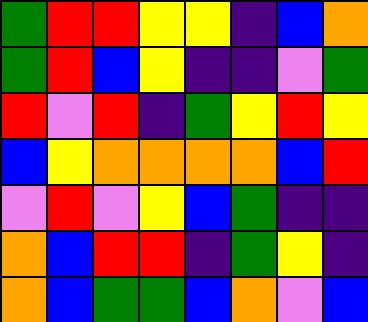[["green", "red", "red", "yellow", "yellow", "indigo", "blue", "orange"], ["green", "red", "blue", "yellow", "indigo", "indigo", "violet", "green"], ["red", "violet", "red", "indigo", "green", "yellow", "red", "yellow"], ["blue", "yellow", "orange", "orange", "orange", "orange", "blue", "red"], ["violet", "red", "violet", "yellow", "blue", "green", "indigo", "indigo"], ["orange", "blue", "red", "red", "indigo", "green", "yellow", "indigo"], ["orange", "blue", "green", "green", "blue", "orange", "violet", "blue"]]